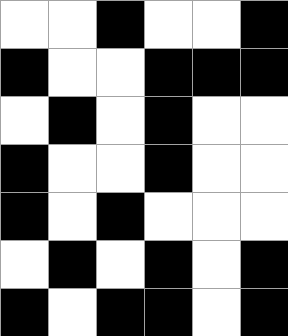[["white", "white", "black", "white", "white", "black"], ["black", "white", "white", "black", "black", "black"], ["white", "black", "white", "black", "white", "white"], ["black", "white", "white", "black", "white", "white"], ["black", "white", "black", "white", "white", "white"], ["white", "black", "white", "black", "white", "black"], ["black", "white", "black", "black", "white", "black"]]